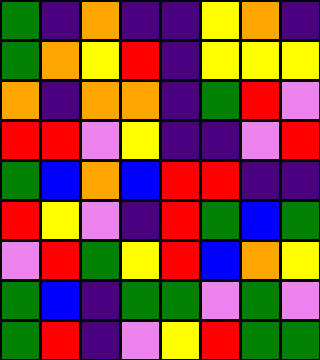[["green", "indigo", "orange", "indigo", "indigo", "yellow", "orange", "indigo"], ["green", "orange", "yellow", "red", "indigo", "yellow", "yellow", "yellow"], ["orange", "indigo", "orange", "orange", "indigo", "green", "red", "violet"], ["red", "red", "violet", "yellow", "indigo", "indigo", "violet", "red"], ["green", "blue", "orange", "blue", "red", "red", "indigo", "indigo"], ["red", "yellow", "violet", "indigo", "red", "green", "blue", "green"], ["violet", "red", "green", "yellow", "red", "blue", "orange", "yellow"], ["green", "blue", "indigo", "green", "green", "violet", "green", "violet"], ["green", "red", "indigo", "violet", "yellow", "red", "green", "green"]]